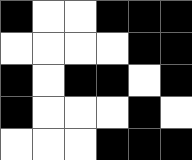[["black", "white", "white", "black", "black", "black"], ["white", "white", "white", "white", "black", "black"], ["black", "white", "black", "black", "white", "black"], ["black", "white", "white", "white", "black", "white"], ["white", "white", "white", "black", "black", "black"]]